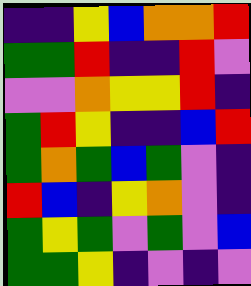[["indigo", "indigo", "yellow", "blue", "orange", "orange", "red"], ["green", "green", "red", "indigo", "indigo", "red", "violet"], ["violet", "violet", "orange", "yellow", "yellow", "red", "indigo"], ["green", "red", "yellow", "indigo", "indigo", "blue", "red"], ["green", "orange", "green", "blue", "green", "violet", "indigo"], ["red", "blue", "indigo", "yellow", "orange", "violet", "indigo"], ["green", "yellow", "green", "violet", "green", "violet", "blue"], ["green", "green", "yellow", "indigo", "violet", "indigo", "violet"]]